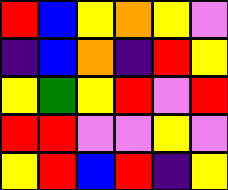[["red", "blue", "yellow", "orange", "yellow", "violet"], ["indigo", "blue", "orange", "indigo", "red", "yellow"], ["yellow", "green", "yellow", "red", "violet", "red"], ["red", "red", "violet", "violet", "yellow", "violet"], ["yellow", "red", "blue", "red", "indigo", "yellow"]]